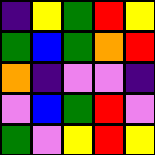[["indigo", "yellow", "green", "red", "yellow"], ["green", "blue", "green", "orange", "red"], ["orange", "indigo", "violet", "violet", "indigo"], ["violet", "blue", "green", "red", "violet"], ["green", "violet", "yellow", "red", "yellow"]]